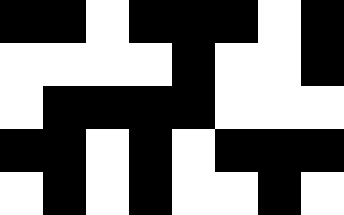[["black", "black", "white", "black", "black", "black", "white", "black"], ["white", "white", "white", "white", "black", "white", "white", "black"], ["white", "black", "black", "black", "black", "white", "white", "white"], ["black", "black", "white", "black", "white", "black", "black", "black"], ["white", "black", "white", "black", "white", "white", "black", "white"]]